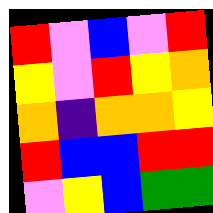[["red", "violet", "blue", "violet", "red"], ["yellow", "violet", "red", "yellow", "orange"], ["orange", "indigo", "orange", "orange", "yellow"], ["red", "blue", "blue", "red", "red"], ["violet", "yellow", "blue", "green", "green"]]